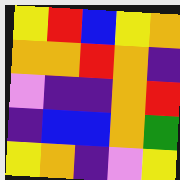[["yellow", "red", "blue", "yellow", "orange"], ["orange", "orange", "red", "orange", "indigo"], ["violet", "indigo", "indigo", "orange", "red"], ["indigo", "blue", "blue", "orange", "green"], ["yellow", "orange", "indigo", "violet", "yellow"]]